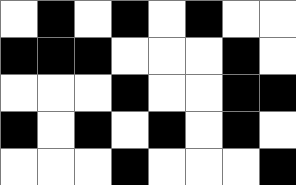[["white", "black", "white", "black", "white", "black", "white", "white"], ["black", "black", "black", "white", "white", "white", "black", "white"], ["white", "white", "white", "black", "white", "white", "black", "black"], ["black", "white", "black", "white", "black", "white", "black", "white"], ["white", "white", "white", "black", "white", "white", "white", "black"]]